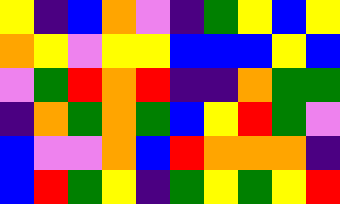[["yellow", "indigo", "blue", "orange", "violet", "indigo", "green", "yellow", "blue", "yellow"], ["orange", "yellow", "violet", "yellow", "yellow", "blue", "blue", "blue", "yellow", "blue"], ["violet", "green", "red", "orange", "red", "indigo", "indigo", "orange", "green", "green"], ["indigo", "orange", "green", "orange", "green", "blue", "yellow", "red", "green", "violet"], ["blue", "violet", "violet", "orange", "blue", "red", "orange", "orange", "orange", "indigo"], ["blue", "red", "green", "yellow", "indigo", "green", "yellow", "green", "yellow", "red"]]